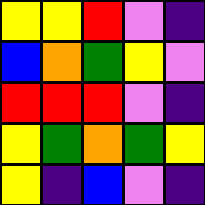[["yellow", "yellow", "red", "violet", "indigo"], ["blue", "orange", "green", "yellow", "violet"], ["red", "red", "red", "violet", "indigo"], ["yellow", "green", "orange", "green", "yellow"], ["yellow", "indigo", "blue", "violet", "indigo"]]